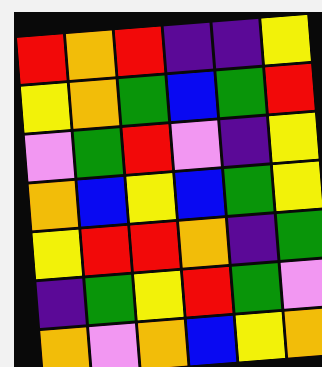[["red", "orange", "red", "indigo", "indigo", "yellow"], ["yellow", "orange", "green", "blue", "green", "red"], ["violet", "green", "red", "violet", "indigo", "yellow"], ["orange", "blue", "yellow", "blue", "green", "yellow"], ["yellow", "red", "red", "orange", "indigo", "green"], ["indigo", "green", "yellow", "red", "green", "violet"], ["orange", "violet", "orange", "blue", "yellow", "orange"]]